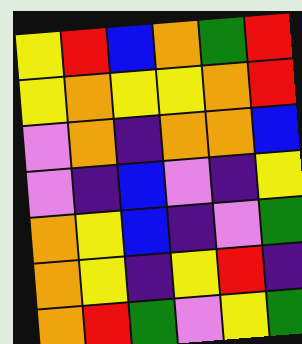[["yellow", "red", "blue", "orange", "green", "red"], ["yellow", "orange", "yellow", "yellow", "orange", "red"], ["violet", "orange", "indigo", "orange", "orange", "blue"], ["violet", "indigo", "blue", "violet", "indigo", "yellow"], ["orange", "yellow", "blue", "indigo", "violet", "green"], ["orange", "yellow", "indigo", "yellow", "red", "indigo"], ["orange", "red", "green", "violet", "yellow", "green"]]